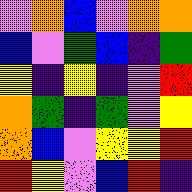[["violet", "orange", "blue", "violet", "orange", "orange"], ["blue", "violet", "green", "blue", "indigo", "green"], ["yellow", "indigo", "yellow", "indigo", "violet", "red"], ["orange", "green", "indigo", "green", "violet", "yellow"], ["orange", "blue", "violet", "yellow", "yellow", "red"], ["red", "yellow", "violet", "blue", "red", "indigo"]]